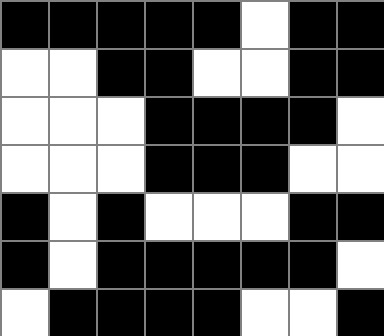[["black", "black", "black", "black", "black", "white", "black", "black"], ["white", "white", "black", "black", "white", "white", "black", "black"], ["white", "white", "white", "black", "black", "black", "black", "white"], ["white", "white", "white", "black", "black", "black", "white", "white"], ["black", "white", "black", "white", "white", "white", "black", "black"], ["black", "white", "black", "black", "black", "black", "black", "white"], ["white", "black", "black", "black", "black", "white", "white", "black"]]